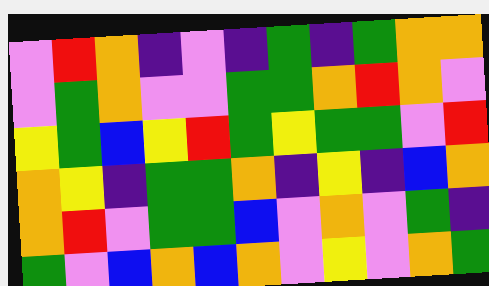[["violet", "red", "orange", "indigo", "violet", "indigo", "green", "indigo", "green", "orange", "orange"], ["violet", "green", "orange", "violet", "violet", "green", "green", "orange", "red", "orange", "violet"], ["yellow", "green", "blue", "yellow", "red", "green", "yellow", "green", "green", "violet", "red"], ["orange", "yellow", "indigo", "green", "green", "orange", "indigo", "yellow", "indigo", "blue", "orange"], ["orange", "red", "violet", "green", "green", "blue", "violet", "orange", "violet", "green", "indigo"], ["green", "violet", "blue", "orange", "blue", "orange", "violet", "yellow", "violet", "orange", "green"]]